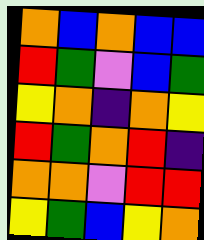[["orange", "blue", "orange", "blue", "blue"], ["red", "green", "violet", "blue", "green"], ["yellow", "orange", "indigo", "orange", "yellow"], ["red", "green", "orange", "red", "indigo"], ["orange", "orange", "violet", "red", "red"], ["yellow", "green", "blue", "yellow", "orange"]]